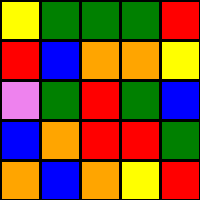[["yellow", "green", "green", "green", "red"], ["red", "blue", "orange", "orange", "yellow"], ["violet", "green", "red", "green", "blue"], ["blue", "orange", "red", "red", "green"], ["orange", "blue", "orange", "yellow", "red"]]